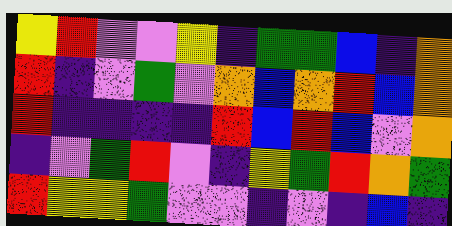[["yellow", "red", "violet", "violet", "yellow", "indigo", "green", "green", "blue", "indigo", "orange"], ["red", "indigo", "violet", "green", "violet", "orange", "blue", "orange", "red", "blue", "orange"], ["red", "indigo", "indigo", "indigo", "indigo", "red", "blue", "red", "blue", "violet", "orange"], ["indigo", "violet", "green", "red", "violet", "indigo", "yellow", "green", "red", "orange", "green"], ["red", "yellow", "yellow", "green", "violet", "violet", "indigo", "violet", "indigo", "blue", "indigo"]]